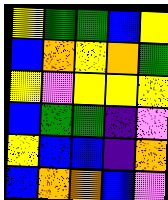[["yellow", "green", "green", "blue", "yellow"], ["blue", "orange", "yellow", "orange", "green"], ["yellow", "violet", "yellow", "yellow", "yellow"], ["blue", "green", "green", "indigo", "violet"], ["yellow", "blue", "blue", "indigo", "orange"], ["blue", "orange", "orange", "blue", "violet"]]